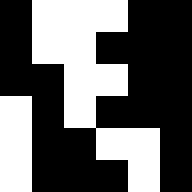[["black", "white", "white", "white", "black", "black"], ["black", "white", "white", "black", "black", "black"], ["black", "black", "white", "white", "black", "black"], ["white", "black", "white", "black", "black", "black"], ["white", "black", "black", "white", "white", "black"], ["white", "black", "black", "black", "white", "black"]]